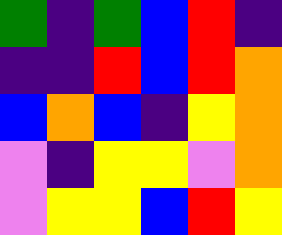[["green", "indigo", "green", "blue", "red", "indigo"], ["indigo", "indigo", "red", "blue", "red", "orange"], ["blue", "orange", "blue", "indigo", "yellow", "orange"], ["violet", "indigo", "yellow", "yellow", "violet", "orange"], ["violet", "yellow", "yellow", "blue", "red", "yellow"]]